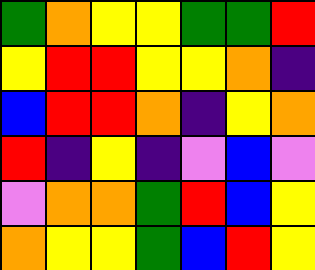[["green", "orange", "yellow", "yellow", "green", "green", "red"], ["yellow", "red", "red", "yellow", "yellow", "orange", "indigo"], ["blue", "red", "red", "orange", "indigo", "yellow", "orange"], ["red", "indigo", "yellow", "indigo", "violet", "blue", "violet"], ["violet", "orange", "orange", "green", "red", "blue", "yellow"], ["orange", "yellow", "yellow", "green", "blue", "red", "yellow"]]